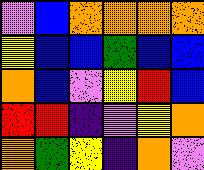[["violet", "blue", "orange", "orange", "orange", "orange"], ["yellow", "blue", "blue", "green", "blue", "blue"], ["orange", "blue", "violet", "yellow", "red", "blue"], ["red", "red", "indigo", "violet", "yellow", "orange"], ["orange", "green", "yellow", "indigo", "orange", "violet"]]